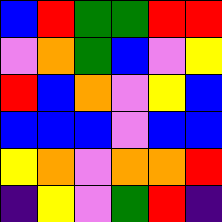[["blue", "red", "green", "green", "red", "red"], ["violet", "orange", "green", "blue", "violet", "yellow"], ["red", "blue", "orange", "violet", "yellow", "blue"], ["blue", "blue", "blue", "violet", "blue", "blue"], ["yellow", "orange", "violet", "orange", "orange", "red"], ["indigo", "yellow", "violet", "green", "red", "indigo"]]